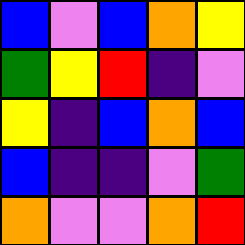[["blue", "violet", "blue", "orange", "yellow"], ["green", "yellow", "red", "indigo", "violet"], ["yellow", "indigo", "blue", "orange", "blue"], ["blue", "indigo", "indigo", "violet", "green"], ["orange", "violet", "violet", "orange", "red"]]